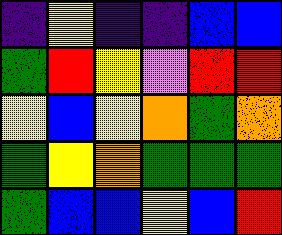[["indigo", "yellow", "indigo", "indigo", "blue", "blue"], ["green", "red", "yellow", "violet", "red", "red"], ["yellow", "blue", "yellow", "orange", "green", "orange"], ["green", "yellow", "orange", "green", "green", "green"], ["green", "blue", "blue", "yellow", "blue", "red"]]